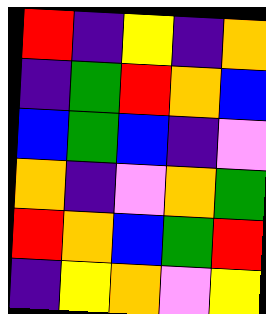[["red", "indigo", "yellow", "indigo", "orange"], ["indigo", "green", "red", "orange", "blue"], ["blue", "green", "blue", "indigo", "violet"], ["orange", "indigo", "violet", "orange", "green"], ["red", "orange", "blue", "green", "red"], ["indigo", "yellow", "orange", "violet", "yellow"]]